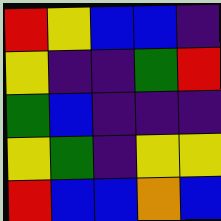[["red", "yellow", "blue", "blue", "indigo"], ["yellow", "indigo", "indigo", "green", "red"], ["green", "blue", "indigo", "indigo", "indigo"], ["yellow", "green", "indigo", "yellow", "yellow"], ["red", "blue", "blue", "orange", "blue"]]